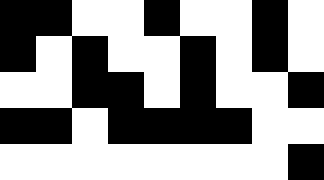[["black", "black", "white", "white", "black", "white", "white", "black", "white"], ["black", "white", "black", "white", "white", "black", "white", "black", "white"], ["white", "white", "black", "black", "white", "black", "white", "white", "black"], ["black", "black", "white", "black", "black", "black", "black", "white", "white"], ["white", "white", "white", "white", "white", "white", "white", "white", "black"]]